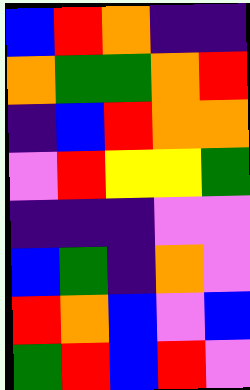[["blue", "red", "orange", "indigo", "indigo"], ["orange", "green", "green", "orange", "red"], ["indigo", "blue", "red", "orange", "orange"], ["violet", "red", "yellow", "yellow", "green"], ["indigo", "indigo", "indigo", "violet", "violet"], ["blue", "green", "indigo", "orange", "violet"], ["red", "orange", "blue", "violet", "blue"], ["green", "red", "blue", "red", "violet"]]